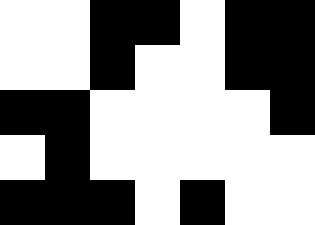[["white", "white", "black", "black", "white", "black", "black"], ["white", "white", "black", "white", "white", "black", "black"], ["black", "black", "white", "white", "white", "white", "black"], ["white", "black", "white", "white", "white", "white", "white"], ["black", "black", "black", "white", "black", "white", "white"]]